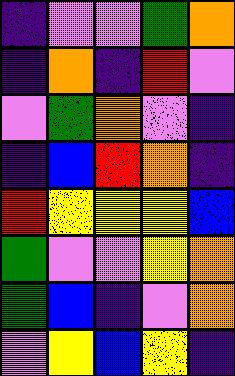[["indigo", "violet", "violet", "green", "orange"], ["indigo", "orange", "indigo", "red", "violet"], ["violet", "green", "orange", "violet", "indigo"], ["indigo", "blue", "red", "orange", "indigo"], ["red", "yellow", "yellow", "yellow", "blue"], ["green", "violet", "violet", "yellow", "orange"], ["green", "blue", "indigo", "violet", "orange"], ["violet", "yellow", "blue", "yellow", "indigo"]]